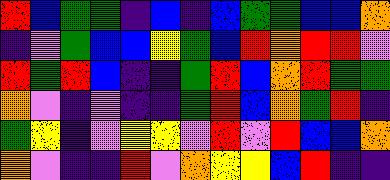[["red", "blue", "green", "green", "indigo", "blue", "indigo", "blue", "green", "green", "blue", "blue", "orange"], ["indigo", "violet", "green", "blue", "blue", "yellow", "green", "blue", "red", "orange", "red", "red", "violet"], ["red", "green", "red", "blue", "indigo", "indigo", "green", "red", "blue", "orange", "red", "green", "green"], ["orange", "violet", "indigo", "violet", "indigo", "indigo", "green", "red", "blue", "orange", "green", "red", "indigo"], ["green", "yellow", "indigo", "violet", "yellow", "yellow", "violet", "red", "violet", "red", "blue", "blue", "orange"], ["orange", "violet", "indigo", "indigo", "red", "violet", "orange", "yellow", "yellow", "blue", "red", "indigo", "indigo"]]